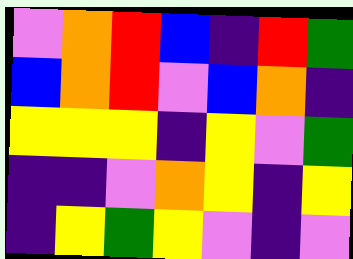[["violet", "orange", "red", "blue", "indigo", "red", "green"], ["blue", "orange", "red", "violet", "blue", "orange", "indigo"], ["yellow", "yellow", "yellow", "indigo", "yellow", "violet", "green"], ["indigo", "indigo", "violet", "orange", "yellow", "indigo", "yellow"], ["indigo", "yellow", "green", "yellow", "violet", "indigo", "violet"]]